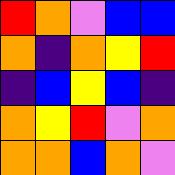[["red", "orange", "violet", "blue", "blue"], ["orange", "indigo", "orange", "yellow", "red"], ["indigo", "blue", "yellow", "blue", "indigo"], ["orange", "yellow", "red", "violet", "orange"], ["orange", "orange", "blue", "orange", "violet"]]